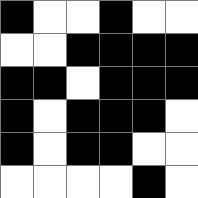[["black", "white", "white", "black", "white", "white"], ["white", "white", "black", "black", "black", "black"], ["black", "black", "white", "black", "black", "black"], ["black", "white", "black", "black", "black", "white"], ["black", "white", "black", "black", "white", "white"], ["white", "white", "white", "white", "black", "white"]]